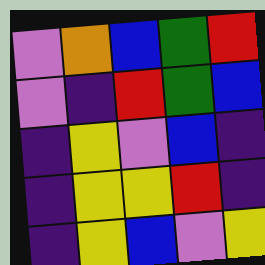[["violet", "orange", "blue", "green", "red"], ["violet", "indigo", "red", "green", "blue"], ["indigo", "yellow", "violet", "blue", "indigo"], ["indigo", "yellow", "yellow", "red", "indigo"], ["indigo", "yellow", "blue", "violet", "yellow"]]